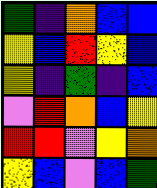[["green", "indigo", "orange", "blue", "blue"], ["yellow", "blue", "red", "yellow", "blue"], ["yellow", "indigo", "green", "indigo", "blue"], ["violet", "red", "orange", "blue", "yellow"], ["red", "red", "violet", "yellow", "orange"], ["yellow", "blue", "violet", "blue", "green"]]